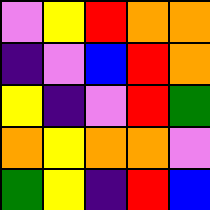[["violet", "yellow", "red", "orange", "orange"], ["indigo", "violet", "blue", "red", "orange"], ["yellow", "indigo", "violet", "red", "green"], ["orange", "yellow", "orange", "orange", "violet"], ["green", "yellow", "indigo", "red", "blue"]]